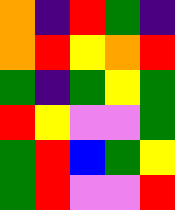[["orange", "indigo", "red", "green", "indigo"], ["orange", "red", "yellow", "orange", "red"], ["green", "indigo", "green", "yellow", "green"], ["red", "yellow", "violet", "violet", "green"], ["green", "red", "blue", "green", "yellow"], ["green", "red", "violet", "violet", "red"]]